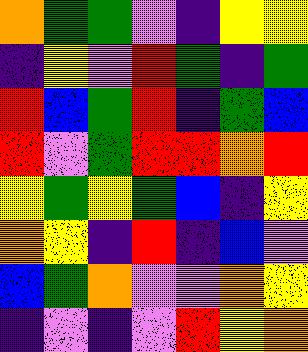[["orange", "green", "green", "violet", "indigo", "yellow", "yellow"], ["indigo", "yellow", "violet", "red", "green", "indigo", "green"], ["red", "blue", "green", "red", "indigo", "green", "blue"], ["red", "violet", "green", "red", "red", "orange", "red"], ["yellow", "green", "yellow", "green", "blue", "indigo", "yellow"], ["orange", "yellow", "indigo", "red", "indigo", "blue", "violet"], ["blue", "green", "orange", "violet", "violet", "orange", "yellow"], ["indigo", "violet", "indigo", "violet", "red", "yellow", "orange"]]